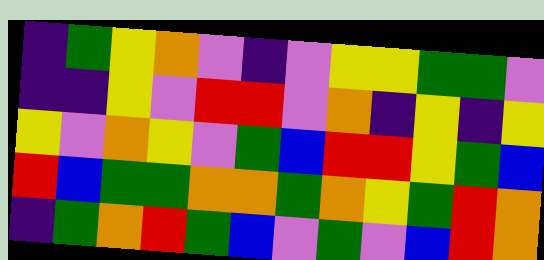[["indigo", "green", "yellow", "orange", "violet", "indigo", "violet", "yellow", "yellow", "green", "green", "violet"], ["indigo", "indigo", "yellow", "violet", "red", "red", "violet", "orange", "indigo", "yellow", "indigo", "yellow"], ["yellow", "violet", "orange", "yellow", "violet", "green", "blue", "red", "red", "yellow", "green", "blue"], ["red", "blue", "green", "green", "orange", "orange", "green", "orange", "yellow", "green", "red", "orange"], ["indigo", "green", "orange", "red", "green", "blue", "violet", "green", "violet", "blue", "red", "orange"]]